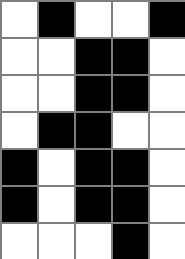[["white", "black", "white", "white", "black"], ["white", "white", "black", "black", "white"], ["white", "white", "black", "black", "white"], ["white", "black", "black", "white", "white"], ["black", "white", "black", "black", "white"], ["black", "white", "black", "black", "white"], ["white", "white", "white", "black", "white"]]